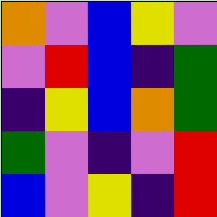[["orange", "violet", "blue", "yellow", "violet"], ["violet", "red", "blue", "indigo", "green"], ["indigo", "yellow", "blue", "orange", "green"], ["green", "violet", "indigo", "violet", "red"], ["blue", "violet", "yellow", "indigo", "red"]]